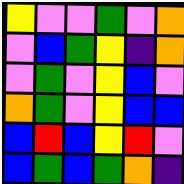[["yellow", "violet", "violet", "green", "violet", "orange"], ["violet", "blue", "green", "yellow", "indigo", "orange"], ["violet", "green", "violet", "yellow", "blue", "violet"], ["orange", "green", "violet", "yellow", "blue", "blue"], ["blue", "red", "blue", "yellow", "red", "violet"], ["blue", "green", "blue", "green", "orange", "indigo"]]